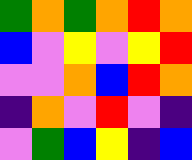[["green", "orange", "green", "orange", "red", "orange"], ["blue", "violet", "yellow", "violet", "yellow", "red"], ["violet", "violet", "orange", "blue", "red", "orange"], ["indigo", "orange", "violet", "red", "violet", "indigo"], ["violet", "green", "blue", "yellow", "indigo", "blue"]]